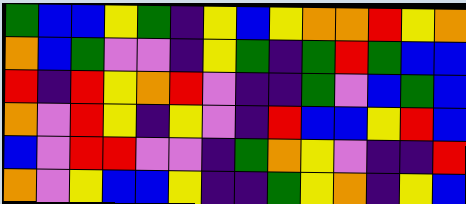[["green", "blue", "blue", "yellow", "green", "indigo", "yellow", "blue", "yellow", "orange", "orange", "red", "yellow", "orange"], ["orange", "blue", "green", "violet", "violet", "indigo", "yellow", "green", "indigo", "green", "red", "green", "blue", "blue"], ["red", "indigo", "red", "yellow", "orange", "red", "violet", "indigo", "indigo", "green", "violet", "blue", "green", "blue"], ["orange", "violet", "red", "yellow", "indigo", "yellow", "violet", "indigo", "red", "blue", "blue", "yellow", "red", "blue"], ["blue", "violet", "red", "red", "violet", "violet", "indigo", "green", "orange", "yellow", "violet", "indigo", "indigo", "red"], ["orange", "violet", "yellow", "blue", "blue", "yellow", "indigo", "indigo", "green", "yellow", "orange", "indigo", "yellow", "blue"]]